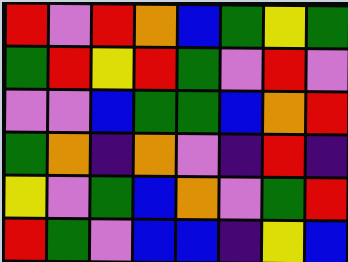[["red", "violet", "red", "orange", "blue", "green", "yellow", "green"], ["green", "red", "yellow", "red", "green", "violet", "red", "violet"], ["violet", "violet", "blue", "green", "green", "blue", "orange", "red"], ["green", "orange", "indigo", "orange", "violet", "indigo", "red", "indigo"], ["yellow", "violet", "green", "blue", "orange", "violet", "green", "red"], ["red", "green", "violet", "blue", "blue", "indigo", "yellow", "blue"]]